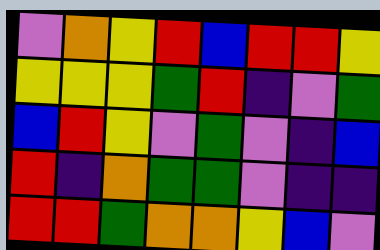[["violet", "orange", "yellow", "red", "blue", "red", "red", "yellow"], ["yellow", "yellow", "yellow", "green", "red", "indigo", "violet", "green"], ["blue", "red", "yellow", "violet", "green", "violet", "indigo", "blue"], ["red", "indigo", "orange", "green", "green", "violet", "indigo", "indigo"], ["red", "red", "green", "orange", "orange", "yellow", "blue", "violet"]]